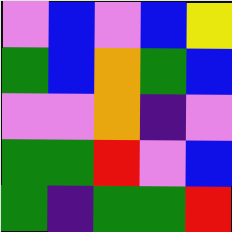[["violet", "blue", "violet", "blue", "yellow"], ["green", "blue", "orange", "green", "blue"], ["violet", "violet", "orange", "indigo", "violet"], ["green", "green", "red", "violet", "blue"], ["green", "indigo", "green", "green", "red"]]